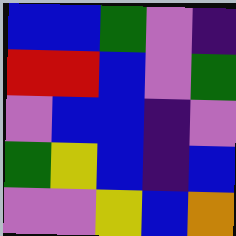[["blue", "blue", "green", "violet", "indigo"], ["red", "red", "blue", "violet", "green"], ["violet", "blue", "blue", "indigo", "violet"], ["green", "yellow", "blue", "indigo", "blue"], ["violet", "violet", "yellow", "blue", "orange"]]